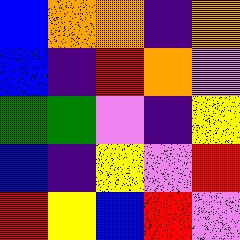[["blue", "orange", "orange", "indigo", "orange"], ["blue", "indigo", "red", "orange", "violet"], ["green", "green", "violet", "indigo", "yellow"], ["blue", "indigo", "yellow", "violet", "red"], ["red", "yellow", "blue", "red", "violet"]]